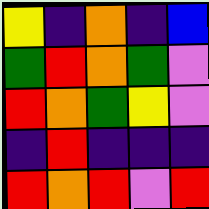[["yellow", "indigo", "orange", "indigo", "blue"], ["green", "red", "orange", "green", "violet"], ["red", "orange", "green", "yellow", "violet"], ["indigo", "red", "indigo", "indigo", "indigo"], ["red", "orange", "red", "violet", "red"]]